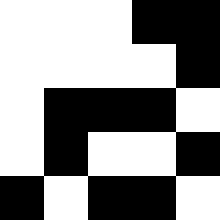[["white", "white", "white", "black", "black"], ["white", "white", "white", "white", "black"], ["white", "black", "black", "black", "white"], ["white", "black", "white", "white", "black"], ["black", "white", "black", "black", "white"]]